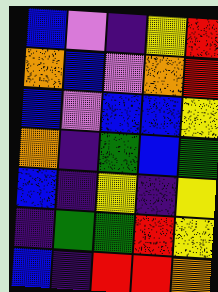[["blue", "violet", "indigo", "yellow", "red"], ["orange", "blue", "violet", "orange", "red"], ["blue", "violet", "blue", "blue", "yellow"], ["orange", "indigo", "green", "blue", "green"], ["blue", "indigo", "yellow", "indigo", "yellow"], ["indigo", "green", "green", "red", "yellow"], ["blue", "indigo", "red", "red", "orange"]]